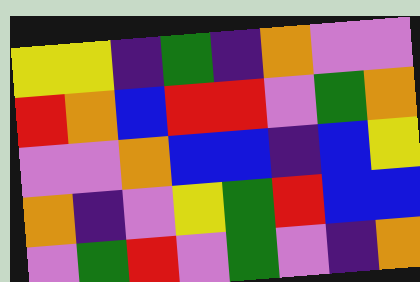[["yellow", "yellow", "indigo", "green", "indigo", "orange", "violet", "violet"], ["red", "orange", "blue", "red", "red", "violet", "green", "orange"], ["violet", "violet", "orange", "blue", "blue", "indigo", "blue", "yellow"], ["orange", "indigo", "violet", "yellow", "green", "red", "blue", "blue"], ["violet", "green", "red", "violet", "green", "violet", "indigo", "orange"]]